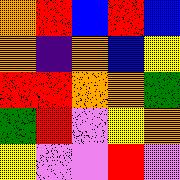[["orange", "red", "blue", "red", "blue"], ["orange", "indigo", "orange", "blue", "yellow"], ["red", "red", "orange", "orange", "green"], ["green", "red", "violet", "yellow", "orange"], ["yellow", "violet", "violet", "red", "violet"]]